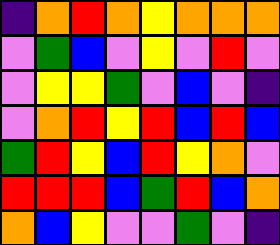[["indigo", "orange", "red", "orange", "yellow", "orange", "orange", "orange"], ["violet", "green", "blue", "violet", "yellow", "violet", "red", "violet"], ["violet", "yellow", "yellow", "green", "violet", "blue", "violet", "indigo"], ["violet", "orange", "red", "yellow", "red", "blue", "red", "blue"], ["green", "red", "yellow", "blue", "red", "yellow", "orange", "violet"], ["red", "red", "red", "blue", "green", "red", "blue", "orange"], ["orange", "blue", "yellow", "violet", "violet", "green", "violet", "indigo"]]